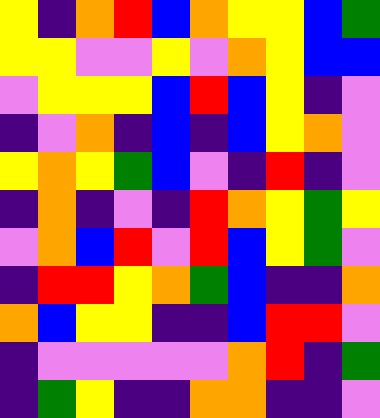[["yellow", "indigo", "orange", "red", "blue", "orange", "yellow", "yellow", "blue", "green"], ["yellow", "yellow", "violet", "violet", "yellow", "violet", "orange", "yellow", "blue", "blue"], ["violet", "yellow", "yellow", "yellow", "blue", "red", "blue", "yellow", "indigo", "violet"], ["indigo", "violet", "orange", "indigo", "blue", "indigo", "blue", "yellow", "orange", "violet"], ["yellow", "orange", "yellow", "green", "blue", "violet", "indigo", "red", "indigo", "violet"], ["indigo", "orange", "indigo", "violet", "indigo", "red", "orange", "yellow", "green", "yellow"], ["violet", "orange", "blue", "red", "violet", "red", "blue", "yellow", "green", "violet"], ["indigo", "red", "red", "yellow", "orange", "green", "blue", "indigo", "indigo", "orange"], ["orange", "blue", "yellow", "yellow", "indigo", "indigo", "blue", "red", "red", "violet"], ["indigo", "violet", "violet", "violet", "violet", "violet", "orange", "red", "indigo", "green"], ["indigo", "green", "yellow", "indigo", "indigo", "orange", "orange", "indigo", "indigo", "violet"]]